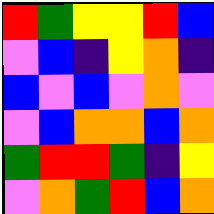[["red", "green", "yellow", "yellow", "red", "blue"], ["violet", "blue", "indigo", "yellow", "orange", "indigo"], ["blue", "violet", "blue", "violet", "orange", "violet"], ["violet", "blue", "orange", "orange", "blue", "orange"], ["green", "red", "red", "green", "indigo", "yellow"], ["violet", "orange", "green", "red", "blue", "orange"]]